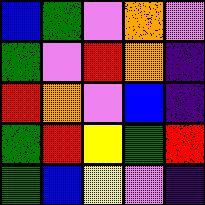[["blue", "green", "violet", "orange", "violet"], ["green", "violet", "red", "orange", "indigo"], ["red", "orange", "violet", "blue", "indigo"], ["green", "red", "yellow", "green", "red"], ["green", "blue", "yellow", "violet", "indigo"]]